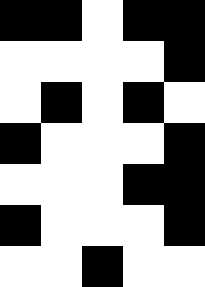[["black", "black", "white", "black", "black"], ["white", "white", "white", "white", "black"], ["white", "black", "white", "black", "white"], ["black", "white", "white", "white", "black"], ["white", "white", "white", "black", "black"], ["black", "white", "white", "white", "black"], ["white", "white", "black", "white", "white"]]